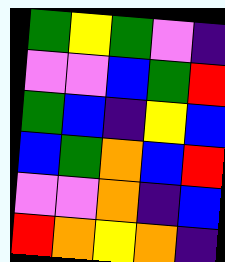[["green", "yellow", "green", "violet", "indigo"], ["violet", "violet", "blue", "green", "red"], ["green", "blue", "indigo", "yellow", "blue"], ["blue", "green", "orange", "blue", "red"], ["violet", "violet", "orange", "indigo", "blue"], ["red", "orange", "yellow", "orange", "indigo"]]